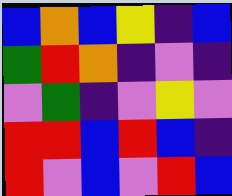[["blue", "orange", "blue", "yellow", "indigo", "blue"], ["green", "red", "orange", "indigo", "violet", "indigo"], ["violet", "green", "indigo", "violet", "yellow", "violet"], ["red", "red", "blue", "red", "blue", "indigo"], ["red", "violet", "blue", "violet", "red", "blue"]]